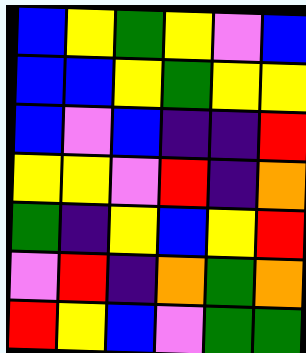[["blue", "yellow", "green", "yellow", "violet", "blue"], ["blue", "blue", "yellow", "green", "yellow", "yellow"], ["blue", "violet", "blue", "indigo", "indigo", "red"], ["yellow", "yellow", "violet", "red", "indigo", "orange"], ["green", "indigo", "yellow", "blue", "yellow", "red"], ["violet", "red", "indigo", "orange", "green", "orange"], ["red", "yellow", "blue", "violet", "green", "green"]]